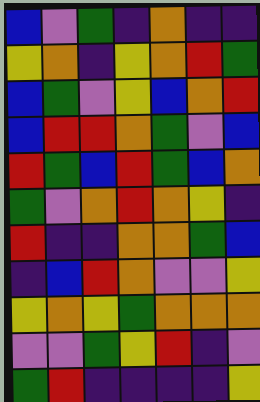[["blue", "violet", "green", "indigo", "orange", "indigo", "indigo"], ["yellow", "orange", "indigo", "yellow", "orange", "red", "green"], ["blue", "green", "violet", "yellow", "blue", "orange", "red"], ["blue", "red", "red", "orange", "green", "violet", "blue"], ["red", "green", "blue", "red", "green", "blue", "orange"], ["green", "violet", "orange", "red", "orange", "yellow", "indigo"], ["red", "indigo", "indigo", "orange", "orange", "green", "blue"], ["indigo", "blue", "red", "orange", "violet", "violet", "yellow"], ["yellow", "orange", "yellow", "green", "orange", "orange", "orange"], ["violet", "violet", "green", "yellow", "red", "indigo", "violet"], ["green", "red", "indigo", "indigo", "indigo", "indigo", "yellow"]]